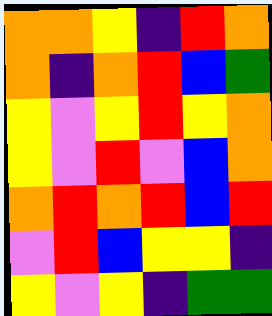[["orange", "orange", "yellow", "indigo", "red", "orange"], ["orange", "indigo", "orange", "red", "blue", "green"], ["yellow", "violet", "yellow", "red", "yellow", "orange"], ["yellow", "violet", "red", "violet", "blue", "orange"], ["orange", "red", "orange", "red", "blue", "red"], ["violet", "red", "blue", "yellow", "yellow", "indigo"], ["yellow", "violet", "yellow", "indigo", "green", "green"]]